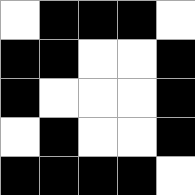[["white", "black", "black", "black", "white"], ["black", "black", "white", "white", "black"], ["black", "white", "white", "white", "black"], ["white", "black", "white", "white", "black"], ["black", "black", "black", "black", "white"]]